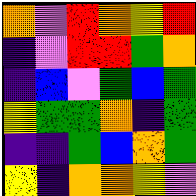[["orange", "violet", "red", "orange", "yellow", "red"], ["indigo", "violet", "red", "red", "green", "orange"], ["indigo", "blue", "violet", "green", "blue", "green"], ["yellow", "green", "green", "orange", "indigo", "green"], ["indigo", "indigo", "green", "blue", "orange", "green"], ["yellow", "indigo", "orange", "orange", "yellow", "violet"]]